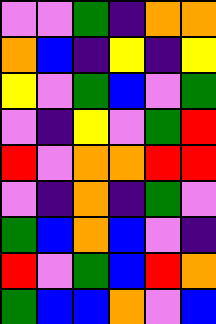[["violet", "violet", "green", "indigo", "orange", "orange"], ["orange", "blue", "indigo", "yellow", "indigo", "yellow"], ["yellow", "violet", "green", "blue", "violet", "green"], ["violet", "indigo", "yellow", "violet", "green", "red"], ["red", "violet", "orange", "orange", "red", "red"], ["violet", "indigo", "orange", "indigo", "green", "violet"], ["green", "blue", "orange", "blue", "violet", "indigo"], ["red", "violet", "green", "blue", "red", "orange"], ["green", "blue", "blue", "orange", "violet", "blue"]]